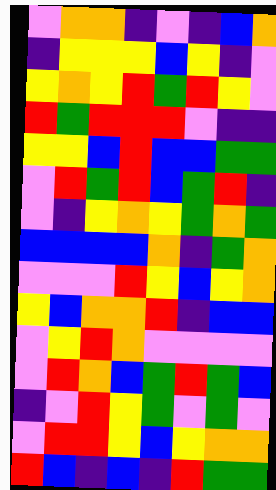[["violet", "orange", "orange", "indigo", "violet", "indigo", "blue", "orange"], ["indigo", "yellow", "yellow", "yellow", "blue", "yellow", "indigo", "violet"], ["yellow", "orange", "yellow", "red", "green", "red", "yellow", "violet"], ["red", "green", "red", "red", "red", "violet", "indigo", "indigo"], ["yellow", "yellow", "blue", "red", "blue", "blue", "green", "green"], ["violet", "red", "green", "red", "blue", "green", "red", "indigo"], ["violet", "indigo", "yellow", "orange", "yellow", "green", "orange", "green"], ["blue", "blue", "blue", "blue", "orange", "indigo", "green", "orange"], ["violet", "violet", "violet", "red", "yellow", "blue", "yellow", "orange"], ["yellow", "blue", "orange", "orange", "red", "indigo", "blue", "blue"], ["violet", "yellow", "red", "orange", "violet", "violet", "violet", "violet"], ["violet", "red", "orange", "blue", "green", "red", "green", "blue"], ["indigo", "violet", "red", "yellow", "green", "violet", "green", "violet"], ["violet", "red", "red", "yellow", "blue", "yellow", "orange", "orange"], ["red", "blue", "indigo", "blue", "indigo", "red", "green", "green"]]